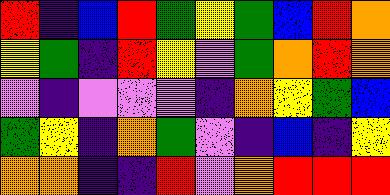[["red", "indigo", "blue", "red", "green", "yellow", "green", "blue", "red", "orange"], ["yellow", "green", "indigo", "red", "yellow", "violet", "green", "orange", "red", "orange"], ["violet", "indigo", "violet", "violet", "violet", "indigo", "orange", "yellow", "green", "blue"], ["green", "yellow", "indigo", "orange", "green", "violet", "indigo", "blue", "indigo", "yellow"], ["orange", "orange", "indigo", "indigo", "red", "violet", "orange", "red", "red", "red"]]